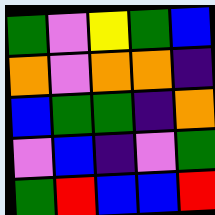[["green", "violet", "yellow", "green", "blue"], ["orange", "violet", "orange", "orange", "indigo"], ["blue", "green", "green", "indigo", "orange"], ["violet", "blue", "indigo", "violet", "green"], ["green", "red", "blue", "blue", "red"]]